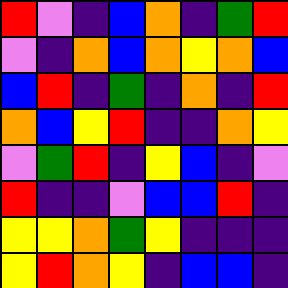[["red", "violet", "indigo", "blue", "orange", "indigo", "green", "red"], ["violet", "indigo", "orange", "blue", "orange", "yellow", "orange", "blue"], ["blue", "red", "indigo", "green", "indigo", "orange", "indigo", "red"], ["orange", "blue", "yellow", "red", "indigo", "indigo", "orange", "yellow"], ["violet", "green", "red", "indigo", "yellow", "blue", "indigo", "violet"], ["red", "indigo", "indigo", "violet", "blue", "blue", "red", "indigo"], ["yellow", "yellow", "orange", "green", "yellow", "indigo", "indigo", "indigo"], ["yellow", "red", "orange", "yellow", "indigo", "blue", "blue", "indigo"]]